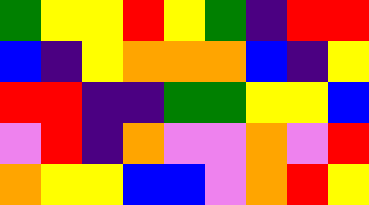[["green", "yellow", "yellow", "red", "yellow", "green", "indigo", "red", "red"], ["blue", "indigo", "yellow", "orange", "orange", "orange", "blue", "indigo", "yellow"], ["red", "red", "indigo", "indigo", "green", "green", "yellow", "yellow", "blue"], ["violet", "red", "indigo", "orange", "violet", "violet", "orange", "violet", "red"], ["orange", "yellow", "yellow", "blue", "blue", "violet", "orange", "red", "yellow"]]